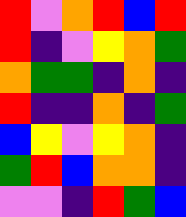[["red", "violet", "orange", "red", "blue", "red"], ["red", "indigo", "violet", "yellow", "orange", "green"], ["orange", "green", "green", "indigo", "orange", "indigo"], ["red", "indigo", "indigo", "orange", "indigo", "green"], ["blue", "yellow", "violet", "yellow", "orange", "indigo"], ["green", "red", "blue", "orange", "orange", "indigo"], ["violet", "violet", "indigo", "red", "green", "blue"]]